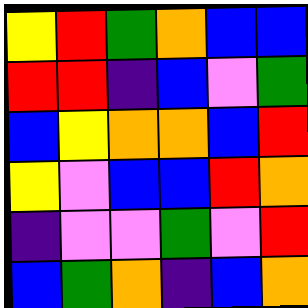[["yellow", "red", "green", "orange", "blue", "blue"], ["red", "red", "indigo", "blue", "violet", "green"], ["blue", "yellow", "orange", "orange", "blue", "red"], ["yellow", "violet", "blue", "blue", "red", "orange"], ["indigo", "violet", "violet", "green", "violet", "red"], ["blue", "green", "orange", "indigo", "blue", "orange"]]